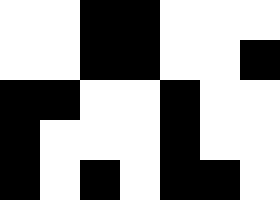[["white", "white", "black", "black", "white", "white", "white"], ["white", "white", "black", "black", "white", "white", "black"], ["black", "black", "white", "white", "black", "white", "white"], ["black", "white", "white", "white", "black", "white", "white"], ["black", "white", "black", "white", "black", "black", "white"]]